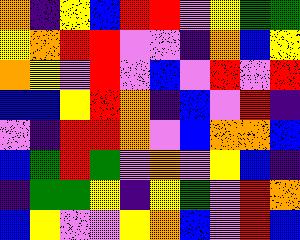[["orange", "indigo", "yellow", "blue", "red", "red", "violet", "yellow", "green", "green"], ["yellow", "orange", "red", "red", "violet", "violet", "indigo", "orange", "blue", "yellow"], ["orange", "yellow", "violet", "red", "violet", "blue", "violet", "red", "violet", "red"], ["blue", "blue", "yellow", "red", "orange", "indigo", "blue", "violet", "red", "indigo"], ["violet", "indigo", "red", "red", "orange", "violet", "blue", "orange", "orange", "blue"], ["blue", "green", "red", "green", "violet", "orange", "violet", "yellow", "blue", "indigo"], ["indigo", "green", "green", "yellow", "indigo", "yellow", "green", "violet", "red", "orange"], ["blue", "yellow", "violet", "violet", "yellow", "orange", "blue", "violet", "red", "blue"]]